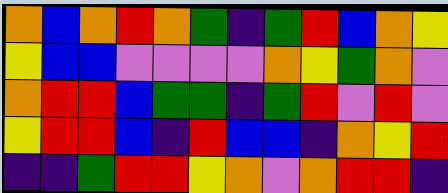[["orange", "blue", "orange", "red", "orange", "green", "indigo", "green", "red", "blue", "orange", "yellow"], ["yellow", "blue", "blue", "violet", "violet", "violet", "violet", "orange", "yellow", "green", "orange", "violet"], ["orange", "red", "red", "blue", "green", "green", "indigo", "green", "red", "violet", "red", "violet"], ["yellow", "red", "red", "blue", "indigo", "red", "blue", "blue", "indigo", "orange", "yellow", "red"], ["indigo", "indigo", "green", "red", "red", "yellow", "orange", "violet", "orange", "red", "red", "indigo"]]